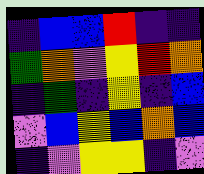[["indigo", "blue", "blue", "red", "indigo", "indigo"], ["green", "orange", "violet", "yellow", "red", "orange"], ["indigo", "green", "indigo", "yellow", "indigo", "blue"], ["violet", "blue", "yellow", "blue", "orange", "blue"], ["indigo", "violet", "yellow", "yellow", "indigo", "violet"]]